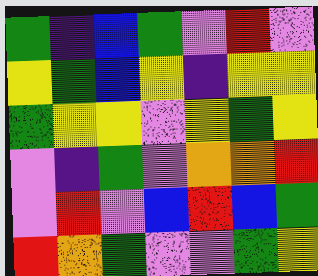[["green", "indigo", "blue", "green", "violet", "red", "violet"], ["yellow", "green", "blue", "yellow", "indigo", "yellow", "yellow"], ["green", "yellow", "yellow", "violet", "yellow", "green", "yellow"], ["violet", "indigo", "green", "violet", "orange", "orange", "red"], ["violet", "red", "violet", "blue", "red", "blue", "green"], ["red", "orange", "green", "violet", "violet", "green", "yellow"]]